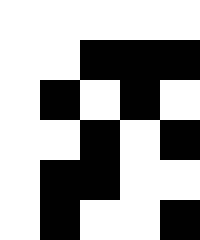[["white", "white", "white", "white", "white"], ["white", "white", "black", "black", "black"], ["white", "black", "white", "black", "white"], ["white", "white", "black", "white", "black"], ["white", "black", "black", "white", "white"], ["white", "black", "white", "white", "black"]]